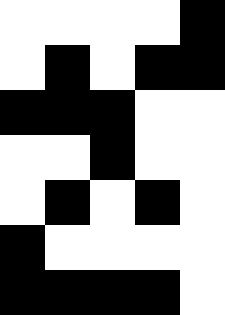[["white", "white", "white", "white", "black"], ["white", "black", "white", "black", "black"], ["black", "black", "black", "white", "white"], ["white", "white", "black", "white", "white"], ["white", "black", "white", "black", "white"], ["black", "white", "white", "white", "white"], ["black", "black", "black", "black", "white"]]